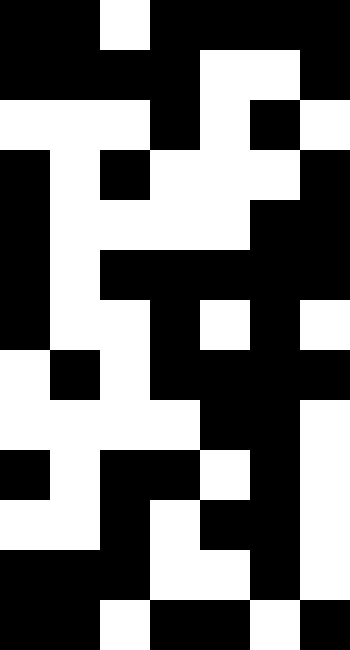[["black", "black", "white", "black", "black", "black", "black"], ["black", "black", "black", "black", "white", "white", "black"], ["white", "white", "white", "black", "white", "black", "white"], ["black", "white", "black", "white", "white", "white", "black"], ["black", "white", "white", "white", "white", "black", "black"], ["black", "white", "black", "black", "black", "black", "black"], ["black", "white", "white", "black", "white", "black", "white"], ["white", "black", "white", "black", "black", "black", "black"], ["white", "white", "white", "white", "black", "black", "white"], ["black", "white", "black", "black", "white", "black", "white"], ["white", "white", "black", "white", "black", "black", "white"], ["black", "black", "black", "white", "white", "black", "white"], ["black", "black", "white", "black", "black", "white", "black"]]